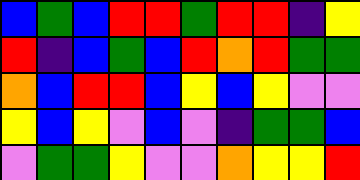[["blue", "green", "blue", "red", "red", "green", "red", "red", "indigo", "yellow"], ["red", "indigo", "blue", "green", "blue", "red", "orange", "red", "green", "green"], ["orange", "blue", "red", "red", "blue", "yellow", "blue", "yellow", "violet", "violet"], ["yellow", "blue", "yellow", "violet", "blue", "violet", "indigo", "green", "green", "blue"], ["violet", "green", "green", "yellow", "violet", "violet", "orange", "yellow", "yellow", "red"]]